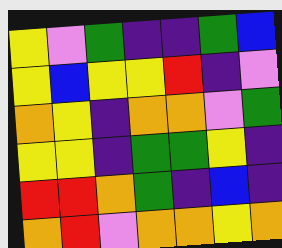[["yellow", "violet", "green", "indigo", "indigo", "green", "blue"], ["yellow", "blue", "yellow", "yellow", "red", "indigo", "violet"], ["orange", "yellow", "indigo", "orange", "orange", "violet", "green"], ["yellow", "yellow", "indigo", "green", "green", "yellow", "indigo"], ["red", "red", "orange", "green", "indigo", "blue", "indigo"], ["orange", "red", "violet", "orange", "orange", "yellow", "orange"]]